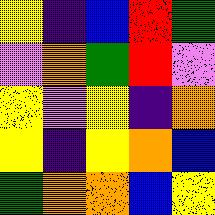[["yellow", "indigo", "blue", "red", "green"], ["violet", "orange", "green", "red", "violet"], ["yellow", "violet", "yellow", "indigo", "orange"], ["yellow", "indigo", "yellow", "orange", "blue"], ["green", "orange", "orange", "blue", "yellow"]]